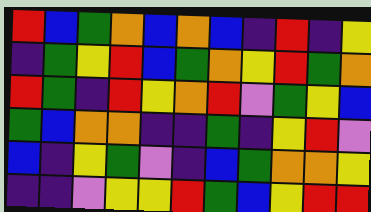[["red", "blue", "green", "orange", "blue", "orange", "blue", "indigo", "red", "indigo", "yellow"], ["indigo", "green", "yellow", "red", "blue", "green", "orange", "yellow", "red", "green", "orange"], ["red", "green", "indigo", "red", "yellow", "orange", "red", "violet", "green", "yellow", "blue"], ["green", "blue", "orange", "orange", "indigo", "indigo", "green", "indigo", "yellow", "red", "violet"], ["blue", "indigo", "yellow", "green", "violet", "indigo", "blue", "green", "orange", "orange", "yellow"], ["indigo", "indigo", "violet", "yellow", "yellow", "red", "green", "blue", "yellow", "red", "red"]]